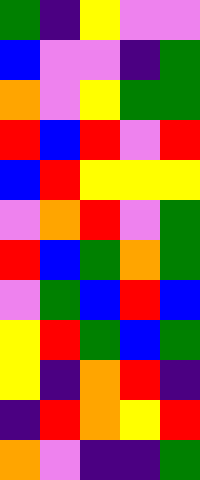[["green", "indigo", "yellow", "violet", "violet"], ["blue", "violet", "violet", "indigo", "green"], ["orange", "violet", "yellow", "green", "green"], ["red", "blue", "red", "violet", "red"], ["blue", "red", "yellow", "yellow", "yellow"], ["violet", "orange", "red", "violet", "green"], ["red", "blue", "green", "orange", "green"], ["violet", "green", "blue", "red", "blue"], ["yellow", "red", "green", "blue", "green"], ["yellow", "indigo", "orange", "red", "indigo"], ["indigo", "red", "orange", "yellow", "red"], ["orange", "violet", "indigo", "indigo", "green"]]